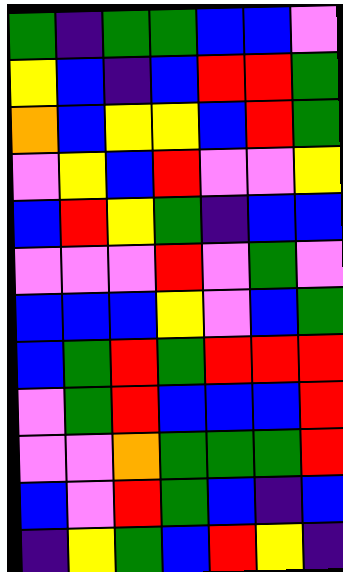[["green", "indigo", "green", "green", "blue", "blue", "violet"], ["yellow", "blue", "indigo", "blue", "red", "red", "green"], ["orange", "blue", "yellow", "yellow", "blue", "red", "green"], ["violet", "yellow", "blue", "red", "violet", "violet", "yellow"], ["blue", "red", "yellow", "green", "indigo", "blue", "blue"], ["violet", "violet", "violet", "red", "violet", "green", "violet"], ["blue", "blue", "blue", "yellow", "violet", "blue", "green"], ["blue", "green", "red", "green", "red", "red", "red"], ["violet", "green", "red", "blue", "blue", "blue", "red"], ["violet", "violet", "orange", "green", "green", "green", "red"], ["blue", "violet", "red", "green", "blue", "indigo", "blue"], ["indigo", "yellow", "green", "blue", "red", "yellow", "indigo"]]